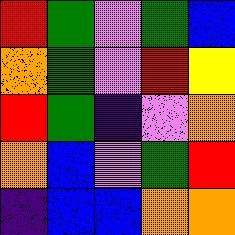[["red", "green", "violet", "green", "blue"], ["orange", "green", "violet", "red", "yellow"], ["red", "green", "indigo", "violet", "orange"], ["orange", "blue", "violet", "green", "red"], ["indigo", "blue", "blue", "orange", "orange"]]